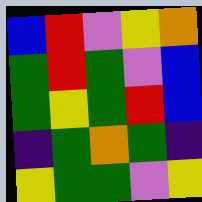[["blue", "red", "violet", "yellow", "orange"], ["green", "red", "green", "violet", "blue"], ["green", "yellow", "green", "red", "blue"], ["indigo", "green", "orange", "green", "indigo"], ["yellow", "green", "green", "violet", "yellow"]]